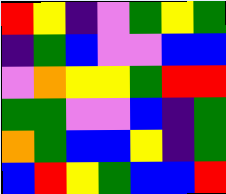[["red", "yellow", "indigo", "violet", "green", "yellow", "green"], ["indigo", "green", "blue", "violet", "violet", "blue", "blue"], ["violet", "orange", "yellow", "yellow", "green", "red", "red"], ["green", "green", "violet", "violet", "blue", "indigo", "green"], ["orange", "green", "blue", "blue", "yellow", "indigo", "green"], ["blue", "red", "yellow", "green", "blue", "blue", "red"]]